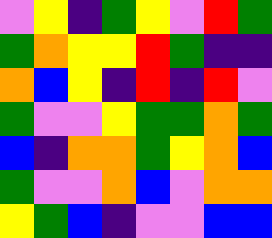[["violet", "yellow", "indigo", "green", "yellow", "violet", "red", "green"], ["green", "orange", "yellow", "yellow", "red", "green", "indigo", "indigo"], ["orange", "blue", "yellow", "indigo", "red", "indigo", "red", "violet"], ["green", "violet", "violet", "yellow", "green", "green", "orange", "green"], ["blue", "indigo", "orange", "orange", "green", "yellow", "orange", "blue"], ["green", "violet", "violet", "orange", "blue", "violet", "orange", "orange"], ["yellow", "green", "blue", "indigo", "violet", "violet", "blue", "blue"]]